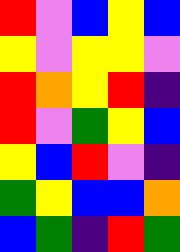[["red", "violet", "blue", "yellow", "blue"], ["yellow", "violet", "yellow", "yellow", "violet"], ["red", "orange", "yellow", "red", "indigo"], ["red", "violet", "green", "yellow", "blue"], ["yellow", "blue", "red", "violet", "indigo"], ["green", "yellow", "blue", "blue", "orange"], ["blue", "green", "indigo", "red", "green"]]